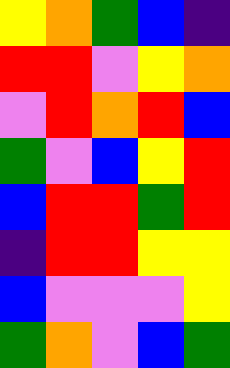[["yellow", "orange", "green", "blue", "indigo"], ["red", "red", "violet", "yellow", "orange"], ["violet", "red", "orange", "red", "blue"], ["green", "violet", "blue", "yellow", "red"], ["blue", "red", "red", "green", "red"], ["indigo", "red", "red", "yellow", "yellow"], ["blue", "violet", "violet", "violet", "yellow"], ["green", "orange", "violet", "blue", "green"]]